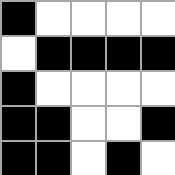[["black", "white", "white", "white", "white"], ["white", "black", "black", "black", "black"], ["black", "white", "white", "white", "white"], ["black", "black", "white", "white", "black"], ["black", "black", "white", "black", "white"]]